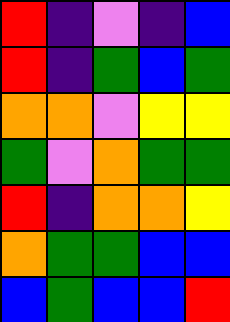[["red", "indigo", "violet", "indigo", "blue"], ["red", "indigo", "green", "blue", "green"], ["orange", "orange", "violet", "yellow", "yellow"], ["green", "violet", "orange", "green", "green"], ["red", "indigo", "orange", "orange", "yellow"], ["orange", "green", "green", "blue", "blue"], ["blue", "green", "blue", "blue", "red"]]